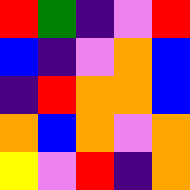[["red", "green", "indigo", "violet", "red"], ["blue", "indigo", "violet", "orange", "blue"], ["indigo", "red", "orange", "orange", "blue"], ["orange", "blue", "orange", "violet", "orange"], ["yellow", "violet", "red", "indigo", "orange"]]